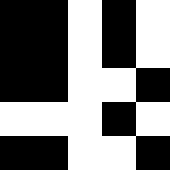[["black", "black", "white", "black", "white"], ["black", "black", "white", "black", "white"], ["black", "black", "white", "white", "black"], ["white", "white", "white", "black", "white"], ["black", "black", "white", "white", "black"]]